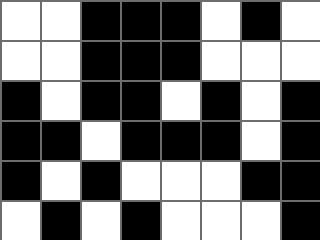[["white", "white", "black", "black", "black", "white", "black", "white"], ["white", "white", "black", "black", "black", "white", "white", "white"], ["black", "white", "black", "black", "white", "black", "white", "black"], ["black", "black", "white", "black", "black", "black", "white", "black"], ["black", "white", "black", "white", "white", "white", "black", "black"], ["white", "black", "white", "black", "white", "white", "white", "black"]]